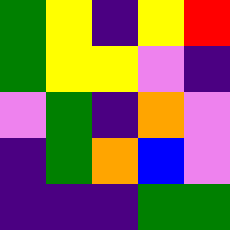[["green", "yellow", "indigo", "yellow", "red"], ["green", "yellow", "yellow", "violet", "indigo"], ["violet", "green", "indigo", "orange", "violet"], ["indigo", "green", "orange", "blue", "violet"], ["indigo", "indigo", "indigo", "green", "green"]]